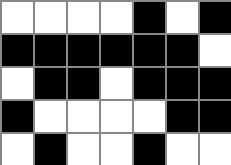[["white", "white", "white", "white", "black", "white", "black"], ["black", "black", "black", "black", "black", "black", "white"], ["white", "black", "black", "white", "black", "black", "black"], ["black", "white", "white", "white", "white", "black", "black"], ["white", "black", "white", "white", "black", "white", "white"]]